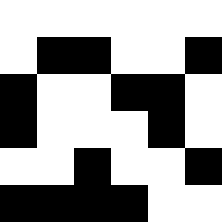[["white", "white", "white", "white", "white", "white"], ["white", "black", "black", "white", "white", "black"], ["black", "white", "white", "black", "black", "white"], ["black", "white", "white", "white", "black", "white"], ["white", "white", "black", "white", "white", "black"], ["black", "black", "black", "black", "white", "white"]]